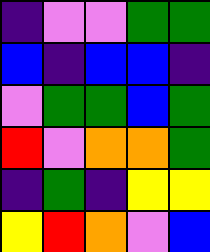[["indigo", "violet", "violet", "green", "green"], ["blue", "indigo", "blue", "blue", "indigo"], ["violet", "green", "green", "blue", "green"], ["red", "violet", "orange", "orange", "green"], ["indigo", "green", "indigo", "yellow", "yellow"], ["yellow", "red", "orange", "violet", "blue"]]